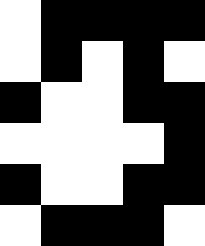[["white", "black", "black", "black", "black"], ["white", "black", "white", "black", "white"], ["black", "white", "white", "black", "black"], ["white", "white", "white", "white", "black"], ["black", "white", "white", "black", "black"], ["white", "black", "black", "black", "white"]]